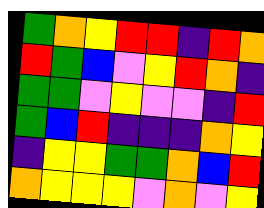[["green", "orange", "yellow", "red", "red", "indigo", "red", "orange"], ["red", "green", "blue", "violet", "yellow", "red", "orange", "indigo"], ["green", "green", "violet", "yellow", "violet", "violet", "indigo", "red"], ["green", "blue", "red", "indigo", "indigo", "indigo", "orange", "yellow"], ["indigo", "yellow", "yellow", "green", "green", "orange", "blue", "red"], ["orange", "yellow", "yellow", "yellow", "violet", "orange", "violet", "yellow"]]